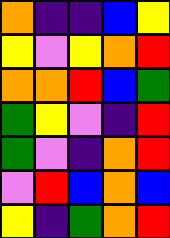[["orange", "indigo", "indigo", "blue", "yellow"], ["yellow", "violet", "yellow", "orange", "red"], ["orange", "orange", "red", "blue", "green"], ["green", "yellow", "violet", "indigo", "red"], ["green", "violet", "indigo", "orange", "red"], ["violet", "red", "blue", "orange", "blue"], ["yellow", "indigo", "green", "orange", "red"]]